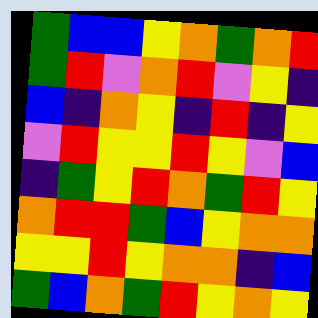[["green", "blue", "blue", "yellow", "orange", "green", "orange", "red"], ["green", "red", "violet", "orange", "red", "violet", "yellow", "indigo"], ["blue", "indigo", "orange", "yellow", "indigo", "red", "indigo", "yellow"], ["violet", "red", "yellow", "yellow", "red", "yellow", "violet", "blue"], ["indigo", "green", "yellow", "red", "orange", "green", "red", "yellow"], ["orange", "red", "red", "green", "blue", "yellow", "orange", "orange"], ["yellow", "yellow", "red", "yellow", "orange", "orange", "indigo", "blue"], ["green", "blue", "orange", "green", "red", "yellow", "orange", "yellow"]]